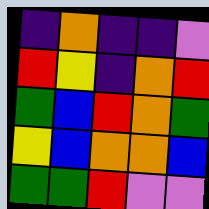[["indigo", "orange", "indigo", "indigo", "violet"], ["red", "yellow", "indigo", "orange", "red"], ["green", "blue", "red", "orange", "green"], ["yellow", "blue", "orange", "orange", "blue"], ["green", "green", "red", "violet", "violet"]]